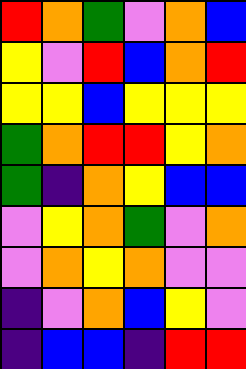[["red", "orange", "green", "violet", "orange", "blue"], ["yellow", "violet", "red", "blue", "orange", "red"], ["yellow", "yellow", "blue", "yellow", "yellow", "yellow"], ["green", "orange", "red", "red", "yellow", "orange"], ["green", "indigo", "orange", "yellow", "blue", "blue"], ["violet", "yellow", "orange", "green", "violet", "orange"], ["violet", "orange", "yellow", "orange", "violet", "violet"], ["indigo", "violet", "orange", "blue", "yellow", "violet"], ["indigo", "blue", "blue", "indigo", "red", "red"]]